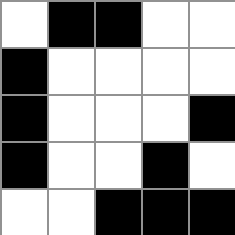[["white", "black", "black", "white", "white"], ["black", "white", "white", "white", "white"], ["black", "white", "white", "white", "black"], ["black", "white", "white", "black", "white"], ["white", "white", "black", "black", "black"]]